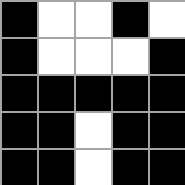[["black", "white", "white", "black", "white"], ["black", "white", "white", "white", "black"], ["black", "black", "black", "black", "black"], ["black", "black", "white", "black", "black"], ["black", "black", "white", "black", "black"]]